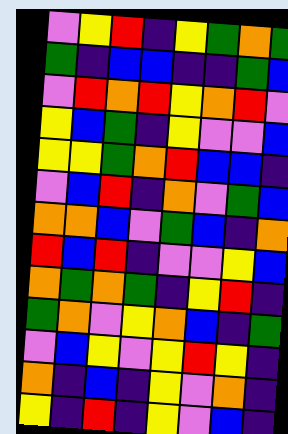[["violet", "yellow", "red", "indigo", "yellow", "green", "orange", "green"], ["green", "indigo", "blue", "blue", "indigo", "indigo", "green", "blue"], ["violet", "red", "orange", "red", "yellow", "orange", "red", "violet"], ["yellow", "blue", "green", "indigo", "yellow", "violet", "violet", "blue"], ["yellow", "yellow", "green", "orange", "red", "blue", "blue", "indigo"], ["violet", "blue", "red", "indigo", "orange", "violet", "green", "blue"], ["orange", "orange", "blue", "violet", "green", "blue", "indigo", "orange"], ["red", "blue", "red", "indigo", "violet", "violet", "yellow", "blue"], ["orange", "green", "orange", "green", "indigo", "yellow", "red", "indigo"], ["green", "orange", "violet", "yellow", "orange", "blue", "indigo", "green"], ["violet", "blue", "yellow", "violet", "yellow", "red", "yellow", "indigo"], ["orange", "indigo", "blue", "indigo", "yellow", "violet", "orange", "indigo"], ["yellow", "indigo", "red", "indigo", "yellow", "violet", "blue", "indigo"]]